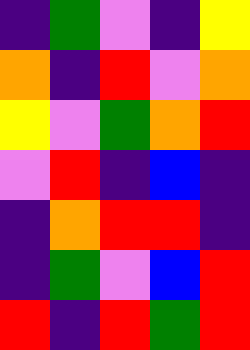[["indigo", "green", "violet", "indigo", "yellow"], ["orange", "indigo", "red", "violet", "orange"], ["yellow", "violet", "green", "orange", "red"], ["violet", "red", "indigo", "blue", "indigo"], ["indigo", "orange", "red", "red", "indigo"], ["indigo", "green", "violet", "blue", "red"], ["red", "indigo", "red", "green", "red"]]